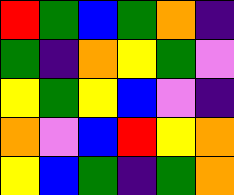[["red", "green", "blue", "green", "orange", "indigo"], ["green", "indigo", "orange", "yellow", "green", "violet"], ["yellow", "green", "yellow", "blue", "violet", "indigo"], ["orange", "violet", "blue", "red", "yellow", "orange"], ["yellow", "blue", "green", "indigo", "green", "orange"]]